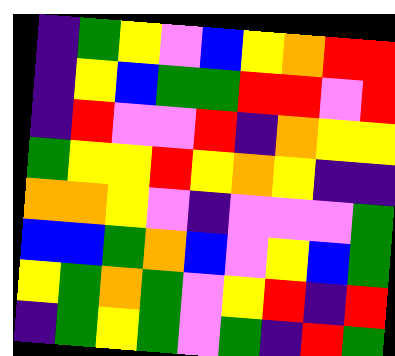[["indigo", "green", "yellow", "violet", "blue", "yellow", "orange", "red", "red"], ["indigo", "yellow", "blue", "green", "green", "red", "red", "violet", "red"], ["indigo", "red", "violet", "violet", "red", "indigo", "orange", "yellow", "yellow"], ["green", "yellow", "yellow", "red", "yellow", "orange", "yellow", "indigo", "indigo"], ["orange", "orange", "yellow", "violet", "indigo", "violet", "violet", "violet", "green"], ["blue", "blue", "green", "orange", "blue", "violet", "yellow", "blue", "green"], ["yellow", "green", "orange", "green", "violet", "yellow", "red", "indigo", "red"], ["indigo", "green", "yellow", "green", "violet", "green", "indigo", "red", "green"]]